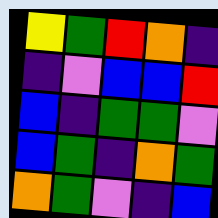[["yellow", "green", "red", "orange", "indigo"], ["indigo", "violet", "blue", "blue", "red"], ["blue", "indigo", "green", "green", "violet"], ["blue", "green", "indigo", "orange", "green"], ["orange", "green", "violet", "indigo", "blue"]]